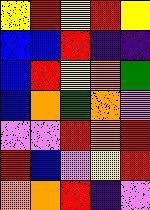[["yellow", "red", "yellow", "red", "yellow"], ["blue", "blue", "red", "indigo", "indigo"], ["blue", "red", "yellow", "orange", "green"], ["blue", "orange", "green", "orange", "violet"], ["violet", "violet", "red", "orange", "red"], ["red", "blue", "violet", "yellow", "red"], ["orange", "orange", "red", "indigo", "violet"]]